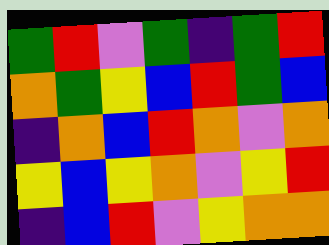[["green", "red", "violet", "green", "indigo", "green", "red"], ["orange", "green", "yellow", "blue", "red", "green", "blue"], ["indigo", "orange", "blue", "red", "orange", "violet", "orange"], ["yellow", "blue", "yellow", "orange", "violet", "yellow", "red"], ["indigo", "blue", "red", "violet", "yellow", "orange", "orange"]]